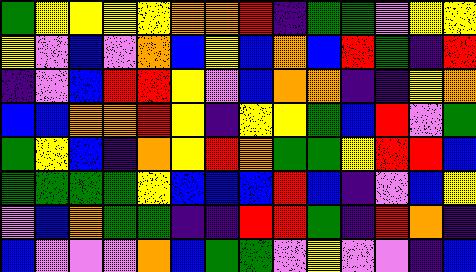[["green", "yellow", "yellow", "yellow", "yellow", "orange", "orange", "red", "indigo", "green", "green", "violet", "yellow", "yellow"], ["yellow", "violet", "blue", "violet", "orange", "blue", "yellow", "blue", "orange", "blue", "red", "green", "indigo", "red"], ["indigo", "violet", "blue", "red", "red", "yellow", "violet", "blue", "orange", "orange", "indigo", "indigo", "yellow", "orange"], ["blue", "blue", "orange", "orange", "red", "yellow", "indigo", "yellow", "yellow", "green", "blue", "red", "violet", "green"], ["green", "yellow", "blue", "indigo", "orange", "yellow", "red", "orange", "green", "green", "yellow", "red", "red", "blue"], ["green", "green", "green", "green", "yellow", "blue", "blue", "blue", "red", "blue", "indigo", "violet", "blue", "yellow"], ["violet", "blue", "orange", "green", "green", "indigo", "indigo", "red", "red", "green", "indigo", "red", "orange", "indigo"], ["blue", "violet", "violet", "violet", "orange", "blue", "green", "green", "violet", "yellow", "violet", "violet", "indigo", "blue"]]